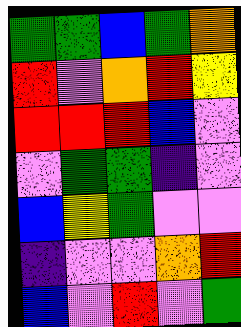[["green", "green", "blue", "green", "orange"], ["red", "violet", "orange", "red", "yellow"], ["red", "red", "red", "blue", "violet"], ["violet", "green", "green", "indigo", "violet"], ["blue", "yellow", "green", "violet", "violet"], ["indigo", "violet", "violet", "orange", "red"], ["blue", "violet", "red", "violet", "green"]]